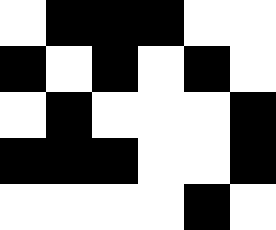[["white", "black", "black", "black", "white", "white"], ["black", "white", "black", "white", "black", "white"], ["white", "black", "white", "white", "white", "black"], ["black", "black", "black", "white", "white", "black"], ["white", "white", "white", "white", "black", "white"]]